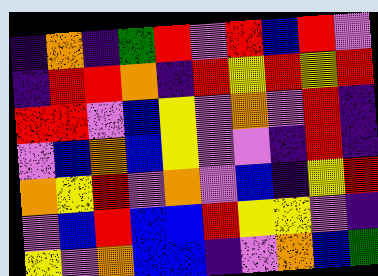[["indigo", "orange", "indigo", "green", "red", "violet", "red", "blue", "red", "violet"], ["indigo", "red", "red", "orange", "indigo", "red", "yellow", "red", "yellow", "red"], ["red", "red", "violet", "blue", "yellow", "violet", "orange", "violet", "red", "indigo"], ["violet", "blue", "orange", "blue", "yellow", "violet", "violet", "indigo", "red", "indigo"], ["orange", "yellow", "red", "violet", "orange", "violet", "blue", "indigo", "yellow", "red"], ["violet", "blue", "red", "blue", "blue", "red", "yellow", "yellow", "violet", "indigo"], ["yellow", "violet", "orange", "blue", "blue", "indigo", "violet", "orange", "blue", "green"]]